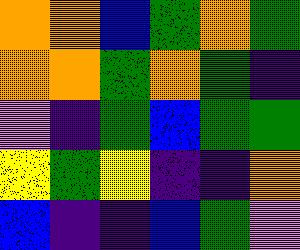[["orange", "orange", "blue", "green", "orange", "green"], ["orange", "orange", "green", "orange", "green", "indigo"], ["violet", "indigo", "green", "blue", "green", "green"], ["yellow", "green", "yellow", "indigo", "indigo", "orange"], ["blue", "indigo", "indigo", "blue", "green", "violet"]]